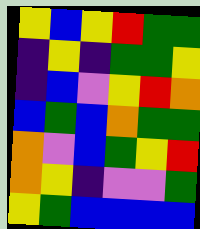[["yellow", "blue", "yellow", "red", "green", "green"], ["indigo", "yellow", "indigo", "green", "green", "yellow"], ["indigo", "blue", "violet", "yellow", "red", "orange"], ["blue", "green", "blue", "orange", "green", "green"], ["orange", "violet", "blue", "green", "yellow", "red"], ["orange", "yellow", "indigo", "violet", "violet", "green"], ["yellow", "green", "blue", "blue", "blue", "blue"]]